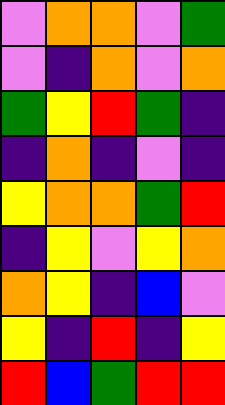[["violet", "orange", "orange", "violet", "green"], ["violet", "indigo", "orange", "violet", "orange"], ["green", "yellow", "red", "green", "indigo"], ["indigo", "orange", "indigo", "violet", "indigo"], ["yellow", "orange", "orange", "green", "red"], ["indigo", "yellow", "violet", "yellow", "orange"], ["orange", "yellow", "indigo", "blue", "violet"], ["yellow", "indigo", "red", "indigo", "yellow"], ["red", "blue", "green", "red", "red"]]